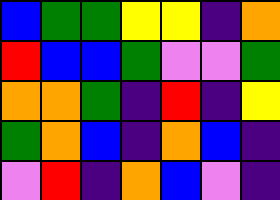[["blue", "green", "green", "yellow", "yellow", "indigo", "orange"], ["red", "blue", "blue", "green", "violet", "violet", "green"], ["orange", "orange", "green", "indigo", "red", "indigo", "yellow"], ["green", "orange", "blue", "indigo", "orange", "blue", "indigo"], ["violet", "red", "indigo", "orange", "blue", "violet", "indigo"]]